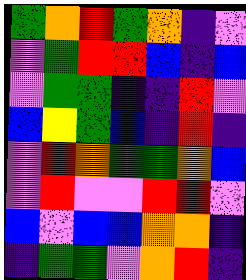[["green", "orange", "red", "green", "orange", "indigo", "violet"], ["violet", "green", "red", "red", "blue", "indigo", "blue"], ["violet", "green", "green", "indigo", "indigo", "red", "violet"], ["blue", "yellow", "green", "blue", "indigo", "red", "indigo"], ["violet", "red", "orange", "green", "green", "orange", "blue"], ["violet", "red", "violet", "violet", "red", "red", "violet"], ["blue", "violet", "blue", "blue", "orange", "orange", "indigo"], ["indigo", "green", "green", "violet", "orange", "red", "indigo"]]